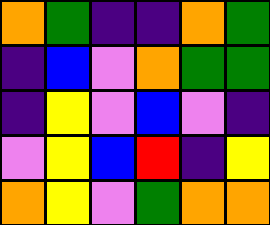[["orange", "green", "indigo", "indigo", "orange", "green"], ["indigo", "blue", "violet", "orange", "green", "green"], ["indigo", "yellow", "violet", "blue", "violet", "indigo"], ["violet", "yellow", "blue", "red", "indigo", "yellow"], ["orange", "yellow", "violet", "green", "orange", "orange"]]